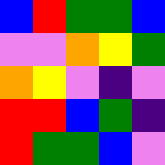[["blue", "red", "green", "green", "blue"], ["violet", "violet", "orange", "yellow", "green"], ["orange", "yellow", "violet", "indigo", "violet"], ["red", "red", "blue", "green", "indigo"], ["red", "green", "green", "blue", "violet"]]